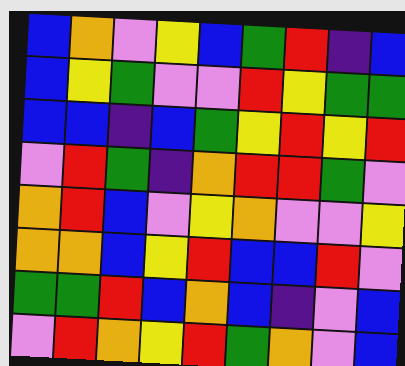[["blue", "orange", "violet", "yellow", "blue", "green", "red", "indigo", "blue"], ["blue", "yellow", "green", "violet", "violet", "red", "yellow", "green", "green"], ["blue", "blue", "indigo", "blue", "green", "yellow", "red", "yellow", "red"], ["violet", "red", "green", "indigo", "orange", "red", "red", "green", "violet"], ["orange", "red", "blue", "violet", "yellow", "orange", "violet", "violet", "yellow"], ["orange", "orange", "blue", "yellow", "red", "blue", "blue", "red", "violet"], ["green", "green", "red", "blue", "orange", "blue", "indigo", "violet", "blue"], ["violet", "red", "orange", "yellow", "red", "green", "orange", "violet", "blue"]]